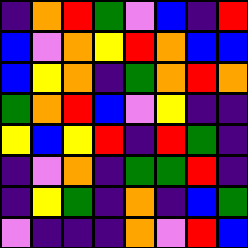[["indigo", "orange", "red", "green", "violet", "blue", "indigo", "red"], ["blue", "violet", "orange", "yellow", "red", "orange", "blue", "blue"], ["blue", "yellow", "orange", "indigo", "green", "orange", "red", "orange"], ["green", "orange", "red", "blue", "violet", "yellow", "indigo", "indigo"], ["yellow", "blue", "yellow", "red", "indigo", "red", "green", "indigo"], ["indigo", "violet", "orange", "indigo", "green", "green", "red", "indigo"], ["indigo", "yellow", "green", "indigo", "orange", "indigo", "blue", "green"], ["violet", "indigo", "indigo", "indigo", "orange", "violet", "red", "blue"]]